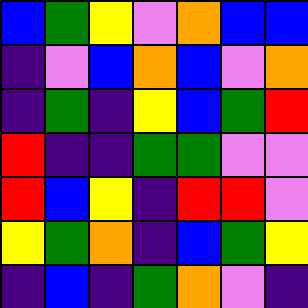[["blue", "green", "yellow", "violet", "orange", "blue", "blue"], ["indigo", "violet", "blue", "orange", "blue", "violet", "orange"], ["indigo", "green", "indigo", "yellow", "blue", "green", "red"], ["red", "indigo", "indigo", "green", "green", "violet", "violet"], ["red", "blue", "yellow", "indigo", "red", "red", "violet"], ["yellow", "green", "orange", "indigo", "blue", "green", "yellow"], ["indigo", "blue", "indigo", "green", "orange", "violet", "indigo"]]